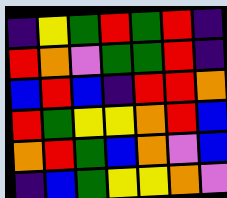[["indigo", "yellow", "green", "red", "green", "red", "indigo"], ["red", "orange", "violet", "green", "green", "red", "indigo"], ["blue", "red", "blue", "indigo", "red", "red", "orange"], ["red", "green", "yellow", "yellow", "orange", "red", "blue"], ["orange", "red", "green", "blue", "orange", "violet", "blue"], ["indigo", "blue", "green", "yellow", "yellow", "orange", "violet"]]